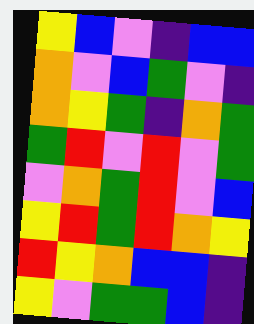[["yellow", "blue", "violet", "indigo", "blue", "blue"], ["orange", "violet", "blue", "green", "violet", "indigo"], ["orange", "yellow", "green", "indigo", "orange", "green"], ["green", "red", "violet", "red", "violet", "green"], ["violet", "orange", "green", "red", "violet", "blue"], ["yellow", "red", "green", "red", "orange", "yellow"], ["red", "yellow", "orange", "blue", "blue", "indigo"], ["yellow", "violet", "green", "green", "blue", "indigo"]]